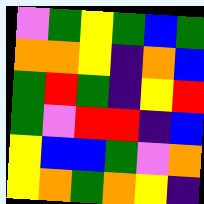[["violet", "green", "yellow", "green", "blue", "green"], ["orange", "orange", "yellow", "indigo", "orange", "blue"], ["green", "red", "green", "indigo", "yellow", "red"], ["green", "violet", "red", "red", "indigo", "blue"], ["yellow", "blue", "blue", "green", "violet", "orange"], ["yellow", "orange", "green", "orange", "yellow", "indigo"]]